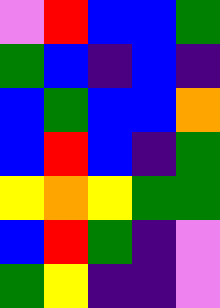[["violet", "red", "blue", "blue", "green"], ["green", "blue", "indigo", "blue", "indigo"], ["blue", "green", "blue", "blue", "orange"], ["blue", "red", "blue", "indigo", "green"], ["yellow", "orange", "yellow", "green", "green"], ["blue", "red", "green", "indigo", "violet"], ["green", "yellow", "indigo", "indigo", "violet"]]